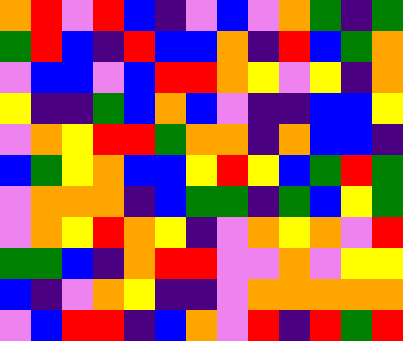[["orange", "red", "violet", "red", "blue", "indigo", "violet", "blue", "violet", "orange", "green", "indigo", "green"], ["green", "red", "blue", "indigo", "red", "blue", "blue", "orange", "indigo", "red", "blue", "green", "orange"], ["violet", "blue", "blue", "violet", "blue", "red", "red", "orange", "yellow", "violet", "yellow", "indigo", "orange"], ["yellow", "indigo", "indigo", "green", "blue", "orange", "blue", "violet", "indigo", "indigo", "blue", "blue", "yellow"], ["violet", "orange", "yellow", "red", "red", "green", "orange", "orange", "indigo", "orange", "blue", "blue", "indigo"], ["blue", "green", "yellow", "orange", "blue", "blue", "yellow", "red", "yellow", "blue", "green", "red", "green"], ["violet", "orange", "orange", "orange", "indigo", "blue", "green", "green", "indigo", "green", "blue", "yellow", "green"], ["violet", "orange", "yellow", "red", "orange", "yellow", "indigo", "violet", "orange", "yellow", "orange", "violet", "red"], ["green", "green", "blue", "indigo", "orange", "red", "red", "violet", "violet", "orange", "violet", "yellow", "yellow"], ["blue", "indigo", "violet", "orange", "yellow", "indigo", "indigo", "violet", "orange", "orange", "orange", "orange", "orange"], ["violet", "blue", "red", "red", "indigo", "blue", "orange", "violet", "red", "indigo", "red", "green", "red"]]